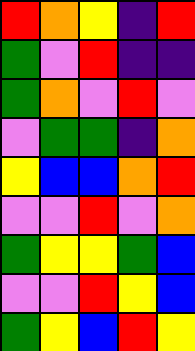[["red", "orange", "yellow", "indigo", "red"], ["green", "violet", "red", "indigo", "indigo"], ["green", "orange", "violet", "red", "violet"], ["violet", "green", "green", "indigo", "orange"], ["yellow", "blue", "blue", "orange", "red"], ["violet", "violet", "red", "violet", "orange"], ["green", "yellow", "yellow", "green", "blue"], ["violet", "violet", "red", "yellow", "blue"], ["green", "yellow", "blue", "red", "yellow"]]